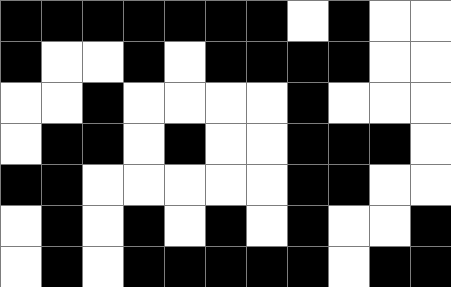[["black", "black", "black", "black", "black", "black", "black", "white", "black", "white", "white"], ["black", "white", "white", "black", "white", "black", "black", "black", "black", "white", "white"], ["white", "white", "black", "white", "white", "white", "white", "black", "white", "white", "white"], ["white", "black", "black", "white", "black", "white", "white", "black", "black", "black", "white"], ["black", "black", "white", "white", "white", "white", "white", "black", "black", "white", "white"], ["white", "black", "white", "black", "white", "black", "white", "black", "white", "white", "black"], ["white", "black", "white", "black", "black", "black", "black", "black", "white", "black", "black"]]